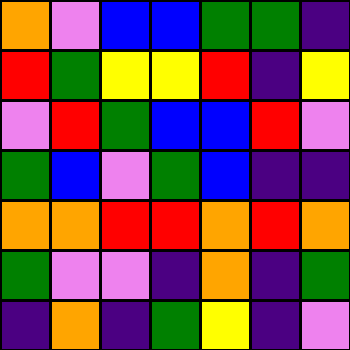[["orange", "violet", "blue", "blue", "green", "green", "indigo"], ["red", "green", "yellow", "yellow", "red", "indigo", "yellow"], ["violet", "red", "green", "blue", "blue", "red", "violet"], ["green", "blue", "violet", "green", "blue", "indigo", "indigo"], ["orange", "orange", "red", "red", "orange", "red", "orange"], ["green", "violet", "violet", "indigo", "orange", "indigo", "green"], ["indigo", "orange", "indigo", "green", "yellow", "indigo", "violet"]]